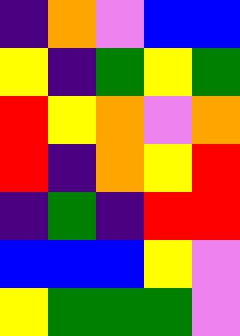[["indigo", "orange", "violet", "blue", "blue"], ["yellow", "indigo", "green", "yellow", "green"], ["red", "yellow", "orange", "violet", "orange"], ["red", "indigo", "orange", "yellow", "red"], ["indigo", "green", "indigo", "red", "red"], ["blue", "blue", "blue", "yellow", "violet"], ["yellow", "green", "green", "green", "violet"]]